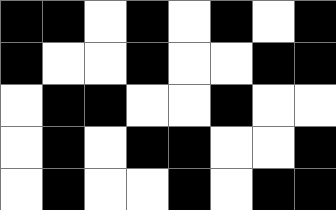[["black", "black", "white", "black", "white", "black", "white", "black"], ["black", "white", "white", "black", "white", "white", "black", "black"], ["white", "black", "black", "white", "white", "black", "white", "white"], ["white", "black", "white", "black", "black", "white", "white", "black"], ["white", "black", "white", "white", "black", "white", "black", "black"]]